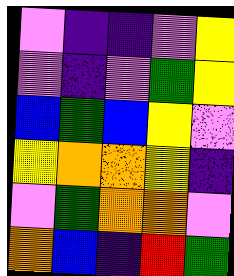[["violet", "indigo", "indigo", "violet", "yellow"], ["violet", "indigo", "violet", "green", "yellow"], ["blue", "green", "blue", "yellow", "violet"], ["yellow", "orange", "orange", "yellow", "indigo"], ["violet", "green", "orange", "orange", "violet"], ["orange", "blue", "indigo", "red", "green"]]